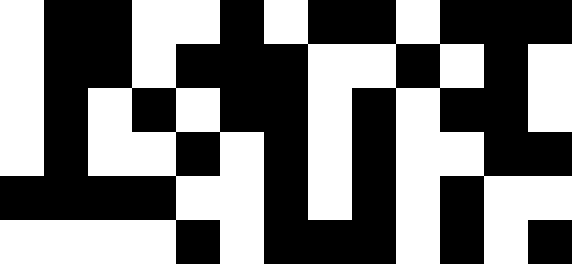[["white", "black", "black", "white", "white", "black", "white", "black", "black", "white", "black", "black", "black"], ["white", "black", "black", "white", "black", "black", "black", "white", "white", "black", "white", "black", "white"], ["white", "black", "white", "black", "white", "black", "black", "white", "black", "white", "black", "black", "white"], ["white", "black", "white", "white", "black", "white", "black", "white", "black", "white", "white", "black", "black"], ["black", "black", "black", "black", "white", "white", "black", "white", "black", "white", "black", "white", "white"], ["white", "white", "white", "white", "black", "white", "black", "black", "black", "white", "black", "white", "black"]]